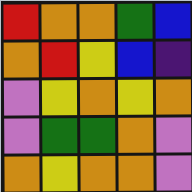[["red", "orange", "orange", "green", "blue"], ["orange", "red", "yellow", "blue", "indigo"], ["violet", "yellow", "orange", "yellow", "orange"], ["violet", "green", "green", "orange", "violet"], ["orange", "yellow", "orange", "orange", "violet"]]